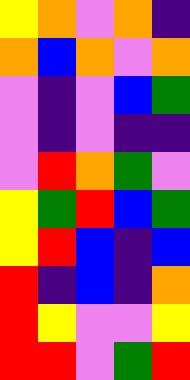[["yellow", "orange", "violet", "orange", "indigo"], ["orange", "blue", "orange", "violet", "orange"], ["violet", "indigo", "violet", "blue", "green"], ["violet", "indigo", "violet", "indigo", "indigo"], ["violet", "red", "orange", "green", "violet"], ["yellow", "green", "red", "blue", "green"], ["yellow", "red", "blue", "indigo", "blue"], ["red", "indigo", "blue", "indigo", "orange"], ["red", "yellow", "violet", "violet", "yellow"], ["red", "red", "violet", "green", "red"]]